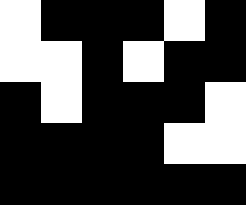[["white", "black", "black", "black", "white", "black"], ["white", "white", "black", "white", "black", "black"], ["black", "white", "black", "black", "black", "white"], ["black", "black", "black", "black", "white", "white"], ["black", "black", "black", "black", "black", "black"]]